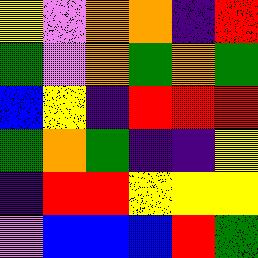[["yellow", "violet", "orange", "orange", "indigo", "red"], ["green", "violet", "orange", "green", "orange", "green"], ["blue", "yellow", "indigo", "red", "red", "red"], ["green", "orange", "green", "indigo", "indigo", "yellow"], ["indigo", "red", "red", "yellow", "yellow", "yellow"], ["violet", "blue", "blue", "blue", "red", "green"]]